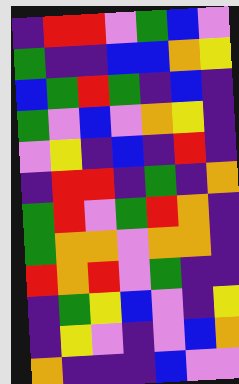[["indigo", "red", "red", "violet", "green", "blue", "violet"], ["green", "indigo", "indigo", "blue", "blue", "orange", "yellow"], ["blue", "green", "red", "green", "indigo", "blue", "indigo"], ["green", "violet", "blue", "violet", "orange", "yellow", "indigo"], ["violet", "yellow", "indigo", "blue", "indigo", "red", "indigo"], ["indigo", "red", "red", "indigo", "green", "indigo", "orange"], ["green", "red", "violet", "green", "red", "orange", "indigo"], ["green", "orange", "orange", "violet", "orange", "orange", "indigo"], ["red", "orange", "red", "violet", "green", "indigo", "indigo"], ["indigo", "green", "yellow", "blue", "violet", "indigo", "yellow"], ["indigo", "yellow", "violet", "indigo", "violet", "blue", "orange"], ["orange", "indigo", "indigo", "indigo", "blue", "violet", "violet"]]